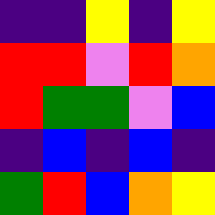[["indigo", "indigo", "yellow", "indigo", "yellow"], ["red", "red", "violet", "red", "orange"], ["red", "green", "green", "violet", "blue"], ["indigo", "blue", "indigo", "blue", "indigo"], ["green", "red", "blue", "orange", "yellow"]]